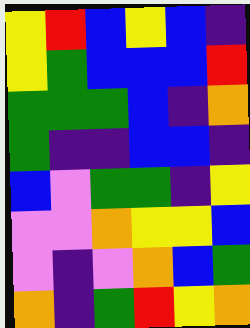[["yellow", "red", "blue", "yellow", "blue", "indigo"], ["yellow", "green", "blue", "blue", "blue", "red"], ["green", "green", "green", "blue", "indigo", "orange"], ["green", "indigo", "indigo", "blue", "blue", "indigo"], ["blue", "violet", "green", "green", "indigo", "yellow"], ["violet", "violet", "orange", "yellow", "yellow", "blue"], ["violet", "indigo", "violet", "orange", "blue", "green"], ["orange", "indigo", "green", "red", "yellow", "orange"]]